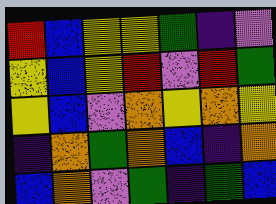[["red", "blue", "yellow", "yellow", "green", "indigo", "violet"], ["yellow", "blue", "yellow", "red", "violet", "red", "green"], ["yellow", "blue", "violet", "orange", "yellow", "orange", "yellow"], ["indigo", "orange", "green", "orange", "blue", "indigo", "orange"], ["blue", "orange", "violet", "green", "indigo", "green", "blue"]]